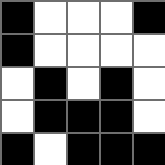[["black", "white", "white", "white", "black"], ["black", "white", "white", "white", "white"], ["white", "black", "white", "black", "white"], ["white", "black", "black", "black", "white"], ["black", "white", "black", "black", "black"]]